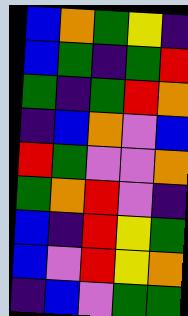[["blue", "orange", "green", "yellow", "indigo"], ["blue", "green", "indigo", "green", "red"], ["green", "indigo", "green", "red", "orange"], ["indigo", "blue", "orange", "violet", "blue"], ["red", "green", "violet", "violet", "orange"], ["green", "orange", "red", "violet", "indigo"], ["blue", "indigo", "red", "yellow", "green"], ["blue", "violet", "red", "yellow", "orange"], ["indigo", "blue", "violet", "green", "green"]]